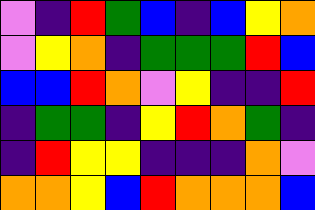[["violet", "indigo", "red", "green", "blue", "indigo", "blue", "yellow", "orange"], ["violet", "yellow", "orange", "indigo", "green", "green", "green", "red", "blue"], ["blue", "blue", "red", "orange", "violet", "yellow", "indigo", "indigo", "red"], ["indigo", "green", "green", "indigo", "yellow", "red", "orange", "green", "indigo"], ["indigo", "red", "yellow", "yellow", "indigo", "indigo", "indigo", "orange", "violet"], ["orange", "orange", "yellow", "blue", "red", "orange", "orange", "orange", "blue"]]